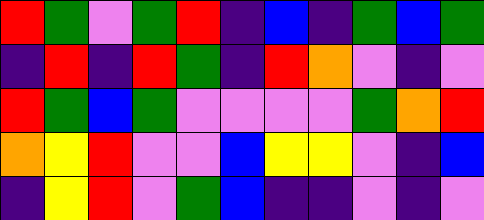[["red", "green", "violet", "green", "red", "indigo", "blue", "indigo", "green", "blue", "green"], ["indigo", "red", "indigo", "red", "green", "indigo", "red", "orange", "violet", "indigo", "violet"], ["red", "green", "blue", "green", "violet", "violet", "violet", "violet", "green", "orange", "red"], ["orange", "yellow", "red", "violet", "violet", "blue", "yellow", "yellow", "violet", "indigo", "blue"], ["indigo", "yellow", "red", "violet", "green", "blue", "indigo", "indigo", "violet", "indigo", "violet"]]